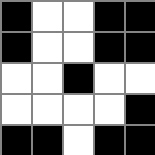[["black", "white", "white", "black", "black"], ["black", "white", "white", "black", "black"], ["white", "white", "black", "white", "white"], ["white", "white", "white", "white", "black"], ["black", "black", "white", "black", "black"]]